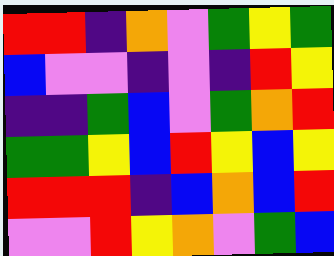[["red", "red", "indigo", "orange", "violet", "green", "yellow", "green"], ["blue", "violet", "violet", "indigo", "violet", "indigo", "red", "yellow"], ["indigo", "indigo", "green", "blue", "violet", "green", "orange", "red"], ["green", "green", "yellow", "blue", "red", "yellow", "blue", "yellow"], ["red", "red", "red", "indigo", "blue", "orange", "blue", "red"], ["violet", "violet", "red", "yellow", "orange", "violet", "green", "blue"]]